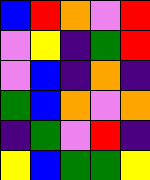[["blue", "red", "orange", "violet", "red"], ["violet", "yellow", "indigo", "green", "red"], ["violet", "blue", "indigo", "orange", "indigo"], ["green", "blue", "orange", "violet", "orange"], ["indigo", "green", "violet", "red", "indigo"], ["yellow", "blue", "green", "green", "yellow"]]